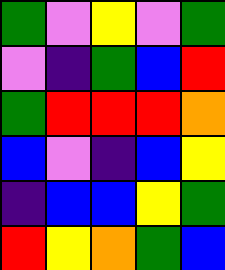[["green", "violet", "yellow", "violet", "green"], ["violet", "indigo", "green", "blue", "red"], ["green", "red", "red", "red", "orange"], ["blue", "violet", "indigo", "blue", "yellow"], ["indigo", "blue", "blue", "yellow", "green"], ["red", "yellow", "orange", "green", "blue"]]